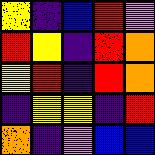[["yellow", "indigo", "blue", "red", "violet"], ["red", "yellow", "indigo", "red", "orange"], ["yellow", "red", "indigo", "red", "orange"], ["indigo", "yellow", "yellow", "indigo", "red"], ["orange", "indigo", "violet", "blue", "blue"]]